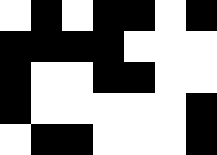[["white", "black", "white", "black", "black", "white", "black"], ["black", "black", "black", "black", "white", "white", "white"], ["black", "white", "white", "black", "black", "white", "white"], ["black", "white", "white", "white", "white", "white", "black"], ["white", "black", "black", "white", "white", "white", "black"]]